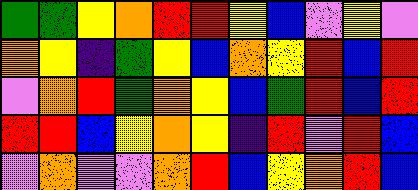[["green", "green", "yellow", "orange", "red", "red", "yellow", "blue", "violet", "yellow", "violet"], ["orange", "yellow", "indigo", "green", "yellow", "blue", "orange", "yellow", "red", "blue", "red"], ["violet", "orange", "red", "green", "orange", "yellow", "blue", "green", "red", "blue", "red"], ["red", "red", "blue", "yellow", "orange", "yellow", "indigo", "red", "violet", "red", "blue"], ["violet", "orange", "violet", "violet", "orange", "red", "blue", "yellow", "orange", "red", "blue"]]